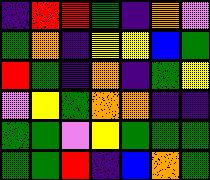[["indigo", "red", "red", "green", "indigo", "orange", "violet"], ["green", "orange", "indigo", "yellow", "yellow", "blue", "green"], ["red", "green", "indigo", "orange", "indigo", "green", "yellow"], ["violet", "yellow", "green", "orange", "orange", "indigo", "indigo"], ["green", "green", "violet", "yellow", "green", "green", "green"], ["green", "green", "red", "indigo", "blue", "orange", "green"]]